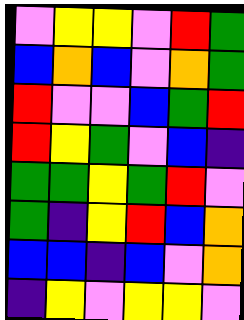[["violet", "yellow", "yellow", "violet", "red", "green"], ["blue", "orange", "blue", "violet", "orange", "green"], ["red", "violet", "violet", "blue", "green", "red"], ["red", "yellow", "green", "violet", "blue", "indigo"], ["green", "green", "yellow", "green", "red", "violet"], ["green", "indigo", "yellow", "red", "blue", "orange"], ["blue", "blue", "indigo", "blue", "violet", "orange"], ["indigo", "yellow", "violet", "yellow", "yellow", "violet"]]